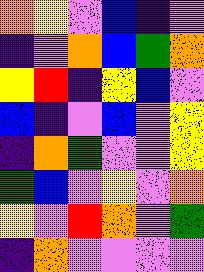[["orange", "yellow", "violet", "blue", "indigo", "violet"], ["indigo", "violet", "orange", "blue", "green", "orange"], ["yellow", "red", "indigo", "yellow", "blue", "violet"], ["blue", "indigo", "violet", "blue", "violet", "yellow"], ["indigo", "orange", "green", "violet", "violet", "yellow"], ["green", "blue", "violet", "yellow", "violet", "orange"], ["yellow", "violet", "red", "orange", "violet", "green"], ["indigo", "orange", "violet", "violet", "violet", "violet"]]